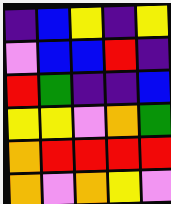[["indigo", "blue", "yellow", "indigo", "yellow"], ["violet", "blue", "blue", "red", "indigo"], ["red", "green", "indigo", "indigo", "blue"], ["yellow", "yellow", "violet", "orange", "green"], ["orange", "red", "red", "red", "red"], ["orange", "violet", "orange", "yellow", "violet"]]